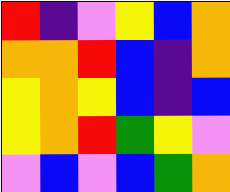[["red", "indigo", "violet", "yellow", "blue", "orange"], ["orange", "orange", "red", "blue", "indigo", "orange"], ["yellow", "orange", "yellow", "blue", "indigo", "blue"], ["yellow", "orange", "red", "green", "yellow", "violet"], ["violet", "blue", "violet", "blue", "green", "orange"]]